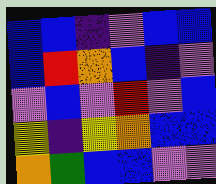[["blue", "blue", "indigo", "violet", "blue", "blue"], ["blue", "red", "orange", "blue", "indigo", "violet"], ["violet", "blue", "violet", "red", "violet", "blue"], ["yellow", "indigo", "yellow", "orange", "blue", "blue"], ["orange", "green", "blue", "blue", "violet", "violet"]]